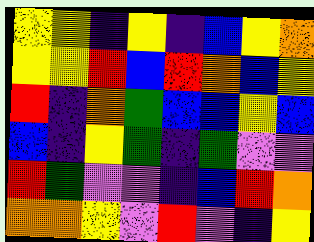[["yellow", "yellow", "indigo", "yellow", "indigo", "blue", "yellow", "orange"], ["yellow", "yellow", "red", "blue", "red", "orange", "blue", "yellow"], ["red", "indigo", "orange", "green", "blue", "blue", "yellow", "blue"], ["blue", "indigo", "yellow", "green", "indigo", "green", "violet", "violet"], ["red", "green", "violet", "violet", "indigo", "blue", "red", "orange"], ["orange", "orange", "yellow", "violet", "red", "violet", "indigo", "yellow"]]